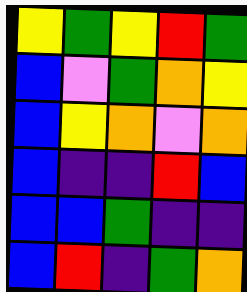[["yellow", "green", "yellow", "red", "green"], ["blue", "violet", "green", "orange", "yellow"], ["blue", "yellow", "orange", "violet", "orange"], ["blue", "indigo", "indigo", "red", "blue"], ["blue", "blue", "green", "indigo", "indigo"], ["blue", "red", "indigo", "green", "orange"]]